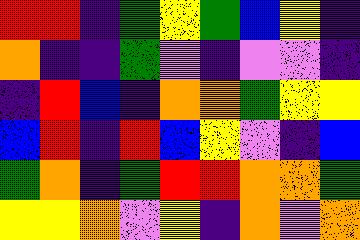[["red", "red", "indigo", "green", "yellow", "green", "blue", "yellow", "indigo"], ["orange", "indigo", "indigo", "green", "violet", "indigo", "violet", "violet", "indigo"], ["indigo", "red", "blue", "indigo", "orange", "orange", "green", "yellow", "yellow"], ["blue", "red", "indigo", "red", "blue", "yellow", "violet", "indigo", "blue"], ["green", "orange", "indigo", "green", "red", "red", "orange", "orange", "green"], ["yellow", "yellow", "orange", "violet", "yellow", "indigo", "orange", "violet", "orange"]]